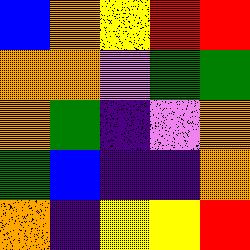[["blue", "orange", "yellow", "red", "red"], ["orange", "orange", "violet", "green", "green"], ["orange", "green", "indigo", "violet", "orange"], ["green", "blue", "indigo", "indigo", "orange"], ["orange", "indigo", "yellow", "yellow", "red"]]